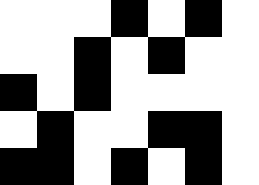[["white", "white", "white", "black", "white", "black", "white"], ["white", "white", "black", "white", "black", "white", "white"], ["black", "white", "black", "white", "white", "white", "white"], ["white", "black", "white", "white", "black", "black", "white"], ["black", "black", "white", "black", "white", "black", "white"]]